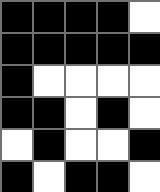[["black", "black", "black", "black", "white"], ["black", "black", "black", "black", "black"], ["black", "white", "white", "white", "white"], ["black", "black", "white", "black", "white"], ["white", "black", "white", "white", "black"], ["black", "white", "black", "black", "white"]]